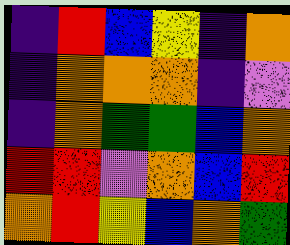[["indigo", "red", "blue", "yellow", "indigo", "orange"], ["indigo", "orange", "orange", "orange", "indigo", "violet"], ["indigo", "orange", "green", "green", "blue", "orange"], ["red", "red", "violet", "orange", "blue", "red"], ["orange", "red", "yellow", "blue", "orange", "green"]]